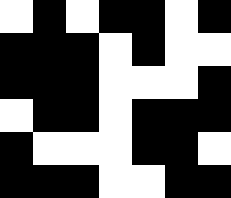[["white", "black", "white", "black", "black", "white", "black"], ["black", "black", "black", "white", "black", "white", "white"], ["black", "black", "black", "white", "white", "white", "black"], ["white", "black", "black", "white", "black", "black", "black"], ["black", "white", "white", "white", "black", "black", "white"], ["black", "black", "black", "white", "white", "black", "black"]]